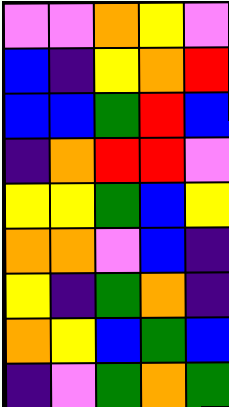[["violet", "violet", "orange", "yellow", "violet"], ["blue", "indigo", "yellow", "orange", "red"], ["blue", "blue", "green", "red", "blue"], ["indigo", "orange", "red", "red", "violet"], ["yellow", "yellow", "green", "blue", "yellow"], ["orange", "orange", "violet", "blue", "indigo"], ["yellow", "indigo", "green", "orange", "indigo"], ["orange", "yellow", "blue", "green", "blue"], ["indigo", "violet", "green", "orange", "green"]]